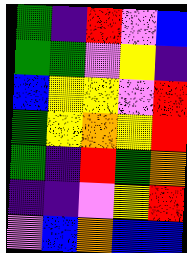[["green", "indigo", "red", "violet", "blue"], ["green", "green", "violet", "yellow", "indigo"], ["blue", "yellow", "yellow", "violet", "red"], ["green", "yellow", "orange", "yellow", "red"], ["green", "indigo", "red", "green", "orange"], ["indigo", "indigo", "violet", "yellow", "red"], ["violet", "blue", "orange", "blue", "blue"]]